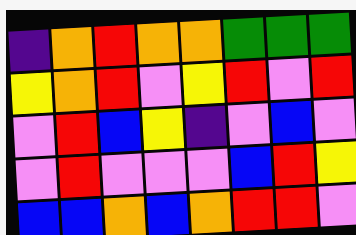[["indigo", "orange", "red", "orange", "orange", "green", "green", "green"], ["yellow", "orange", "red", "violet", "yellow", "red", "violet", "red"], ["violet", "red", "blue", "yellow", "indigo", "violet", "blue", "violet"], ["violet", "red", "violet", "violet", "violet", "blue", "red", "yellow"], ["blue", "blue", "orange", "blue", "orange", "red", "red", "violet"]]